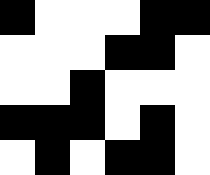[["black", "white", "white", "white", "black", "black"], ["white", "white", "white", "black", "black", "white"], ["white", "white", "black", "white", "white", "white"], ["black", "black", "black", "white", "black", "white"], ["white", "black", "white", "black", "black", "white"]]